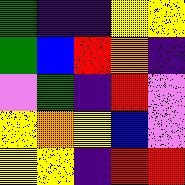[["green", "indigo", "indigo", "yellow", "yellow"], ["green", "blue", "red", "orange", "indigo"], ["violet", "green", "indigo", "red", "violet"], ["yellow", "orange", "yellow", "blue", "violet"], ["yellow", "yellow", "indigo", "red", "red"]]